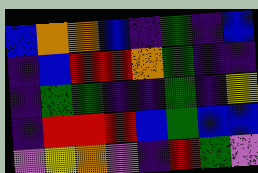[["blue", "orange", "orange", "blue", "indigo", "green", "indigo", "blue"], ["indigo", "blue", "red", "red", "orange", "green", "indigo", "indigo"], ["indigo", "green", "green", "indigo", "indigo", "green", "indigo", "yellow"], ["indigo", "red", "red", "red", "blue", "green", "blue", "blue"], ["violet", "yellow", "orange", "violet", "indigo", "red", "green", "violet"]]